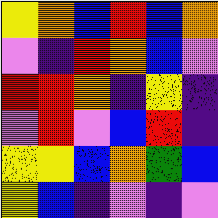[["yellow", "orange", "blue", "red", "blue", "orange"], ["violet", "indigo", "red", "orange", "blue", "violet"], ["red", "red", "orange", "indigo", "yellow", "indigo"], ["violet", "red", "violet", "blue", "red", "indigo"], ["yellow", "yellow", "blue", "orange", "green", "blue"], ["yellow", "blue", "indigo", "violet", "indigo", "violet"]]